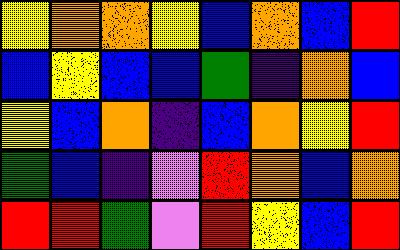[["yellow", "orange", "orange", "yellow", "blue", "orange", "blue", "red"], ["blue", "yellow", "blue", "blue", "green", "indigo", "orange", "blue"], ["yellow", "blue", "orange", "indigo", "blue", "orange", "yellow", "red"], ["green", "blue", "indigo", "violet", "red", "orange", "blue", "orange"], ["red", "red", "green", "violet", "red", "yellow", "blue", "red"]]